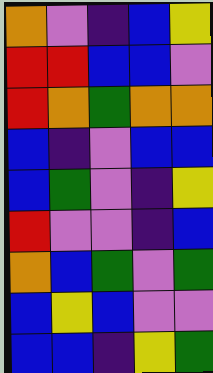[["orange", "violet", "indigo", "blue", "yellow"], ["red", "red", "blue", "blue", "violet"], ["red", "orange", "green", "orange", "orange"], ["blue", "indigo", "violet", "blue", "blue"], ["blue", "green", "violet", "indigo", "yellow"], ["red", "violet", "violet", "indigo", "blue"], ["orange", "blue", "green", "violet", "green"], ["blue", "yellow", "blue", "violet", "violet"], ["blue", "blue", "indigo", "yellow", "green"]]